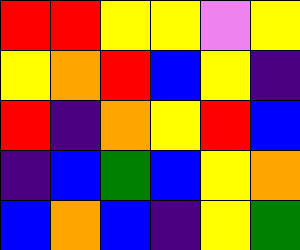[["red", "red", "yellow", "yellow", "violet", "yellow"], ["yellow", "orange", "red", "blue", "yellow", "indigo"], ["red", "indigo", "orange", "yellow", "red", "blue"], ["indigo", "blue", "green", "blue", "yellow", "orange"], ["blue", "orange", "blue", "indigo", "yellow", "green"]]